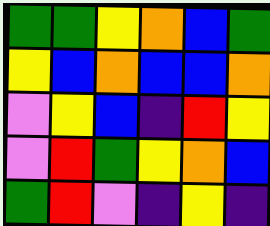[["green", "green", "yellow", "orange", "blue", "green"], ["yellow", "blue", "orange", "blue", "blue", "orange"], ["violet", "yellow", "blue", "indigo", "red", "yellow"], ["violet", "red", "green", "yellow", "orange", "blue"], ["green", "red", "violet", "indigo", "yellow", "indigo"]]